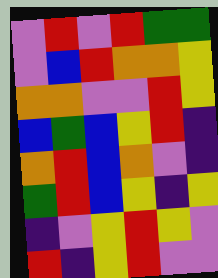[["violet", "red", "violet", "red", "green", "green"], ["violet", "blue", "red", "orange", "orange", "yellow"], ["orange", "orange", "violet", "violet", "red", "yellow"], ["blue", "green", "blue", "yellow", "red", "indigo"], ["orange", "red", "blue", "orange", "violet", "indigo"], ["green", "red", "blue", "yellow", "indigo", "yellow"], ["indigo", "violet", "yellow", "red", "yellow", "violet"], ["red", "indigo", "yellow", "red", "violet", "violet"]]